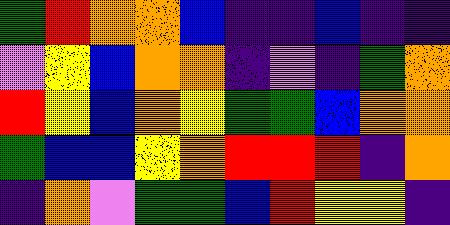[["green", "red", "orange", "orange", "blue", "indigo", "indigo", "blue", "indigo", "indigo"], ["violet", "yellow", "blue", "orange", "orange", "indigo", "violet", "indigo", "green", "orange"], ["red", "yellow", "blue", "orange", "yellow", "green", "green", "blue", "orange", "orange"], ["green", "blue", "blue", "yellow", "orange", "red", "red", "red", "indigo", "orange"], ["indigo", "orange", "violet", "green", "green", "blue", "red", "yellow", "yellow", "indigo"]]